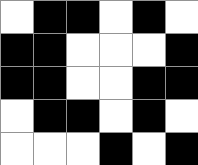[["white", "black", "black", "white", "black", "white"], ["black", "black", "white", "white", "white", "black"], ["black", "black", "white", "white", "black", "black"], ["white", "black", "black", "white", "black", "white"], ["white", "white", "white", "black", "white", "black"]]